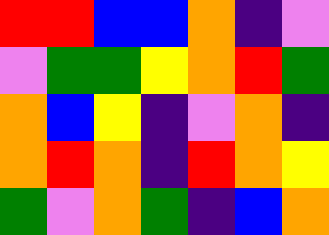[["red", "red", "blue", "blue", "orange", "indigo", "violet"], ["violet", "green", "green", "yellow", "orange", "red", "green"], ["orange", "blue", "yellow", "indigo", "violet", "orange", "indigo"], ["orange", "red", "orange", "indigo", "red", "orange", "yellow"], ["green", "violet", "orange", "green", "indigo", "blue", "orange"]]